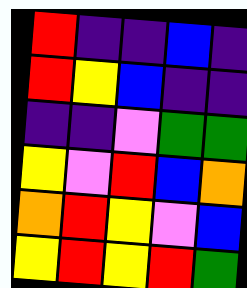[["red", "indigo", "indigo", "blue", "indigo"], ["red", "yellow", "blue", "indigo", "indigo"], ["indigo", "indigo", "violet", "green", "green"], ["yellow", "violet", "red", "blue", "orange"], ["orange", "red", "yellow", "violet", "blue"], ["yellow", "red", "yellow", "red", "green"]]